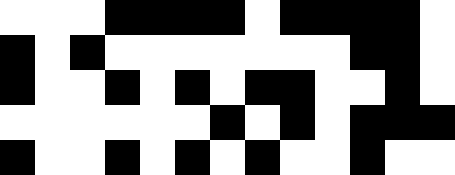[["white", "white", "white", "black", "black", "black", "black", "white", "black", "black", "black", "black", "white"], ["black", "white", "black", "white", "white", "white", "white", "white", "white", "white", "black", "black", "white"], ["black", "white", "white", "black", "white", "black", "white", "black", "black", "white", "white", "black", "white"], ["white", "white", "white", "white", "white", "white", "black", "white", "black", "white", "black", "black", "black"], ["black", "white", "white", "black", "white", "black", "white", "black", "white", "white", "black", "white", "white"]]